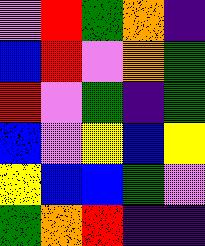[["violet", "red", "green", "orange", "indigo"], ["blue", "red", "violet", "orange", "green"], ["red", "violet", "green", "indigo", "green"], ["blue", "violet", "yellow", "blue", "yellow"], ["yellow", "blue", "blue", "green", "violet"], ["green", "orange", "red", "indigo", "indigo"]]